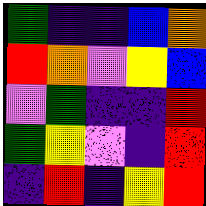[["green", "indigo", "indigo", "blue", "orange"], ["red", "orange", "violet", "yellow", "blue"], ["violet", "green", "indigo", "indigo", "red"], ["green", "yellow", "violet", "indigo", "red"], ["indigo", "red", "indigo", "yellow", "red"]]